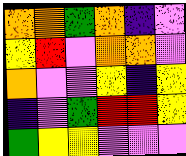[["orange", "orange", "green", "orange", "indigo", "violet"], ["yellow", "red", "violet", "orange", "orange", "violet"], ["orange", "violet", "violet", "yellow", "indigo", "yellow"], ["indigo", "violet", "green", "red", "red", "yellow"], ["green", "yellow", "yellow", "violet", "violet", "violet"]]